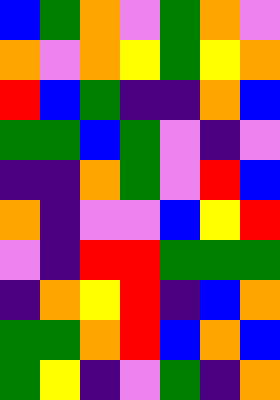[["blue", "green", "orange", "violet", "green", "orange", "violet"], ["orange", "violet", "orange", "yellow", "green", "yellow", "orange"], ["red", "blue", "green", "indigo", "indigo", "orange", "blue"], ["green", "green", "blue", "green", "violet", "indigo", "violet"], ["indigo", "indigo", "orange", "green", "violet", "red", "blue"], ["orange", "indigo", "violet", "violet", "blue", "yellow", "red"], ["violet", "indigo", "red", "red", "green", "green", "green"], ["indigo", "orange", "yellow", "red", "indigo", "blue", "orange"], ["green", "green", "orange", "red", "blue", "orange", "blue"], ["green", "yellow", "indigo", "violet", "green", "indigo", "orange"]]